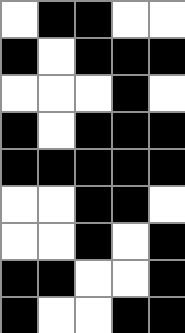[["white", "black", "black", "white", "white"], ["black", "white", "black", "black", "black"], ["white", "white", "white", "black", "white"], ["black", "white", "black", "black", "black"], ["black", "black", "black", "black", "black"], ["white", "white", "black", "black", "white"], ["white", "white", "black", "white", "black"], ["black", "black", "white", "white", "black"], ["black", "white", "white", "black", "black"]]